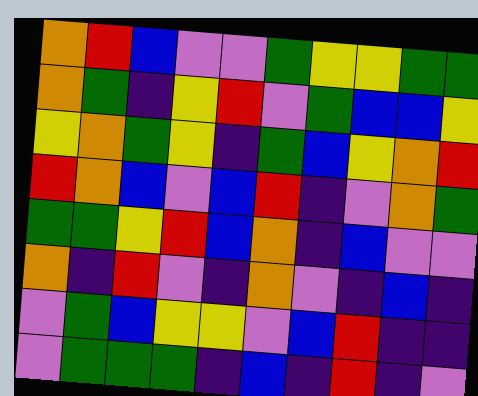[["orange", "red", "blue", "violet", "violet", "green", "yellow", "yellow", "green", "green"], ["orange", "green", "indigo", "yellow", "red", "violet", "green", "blue", "blue", "yellow"], ["yellow", "orange", "green", "yellow", "indigo", "green", "blue", "yellow", "orange", "red"], ["red", "orange", "blue", "violet", "blue", "red", "indigo", "violet", "orange", "green"], ["green", "green", "yellow", "red", "blue", "orange", "indigo", "blue", "violet", "violet"], ["orange", "indigo", "red", "violet", "indigo", "orange", "violet", "indigo", "blue", "indigo"], ["violet", "green", "blue", "yellow", "yellow", "violet", "blue", "red", "indigo", "indigo"], ["violet", "green", "green", "green", "indigo", "blue", "indigo", "red", "indigo", "violet"]]